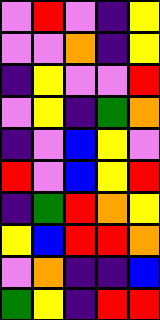[["violet", "red", "violet", "indigo", "yellow"], ["violet", "violet", "orange", "indigo", "yellow"], ["indigo", "yellow", "violet", "violet", "red"], ["violet", "yellow", "indigo", "green", "orange"], ["indigo", "violet", "blue", "yellow", "violet"], ["red", "violet", "blue", "yellow", "red"], ["indigo", "green", "red", "orange", "yellow"], ["yellow", "blue", "red", "red", "orange"], ["violet", "orange", "indigo", "indigo", "blue"], ["green", "yellow", "indigo", "red", "red"]]